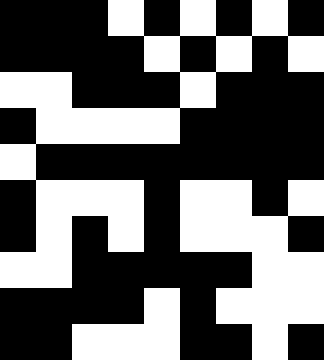[["black", "black", "black", "white", "black", "white", "black", "white", "black"], ["black", "black", "black", "black", "white", "black", "white", "black", "white"], ["white", "white", "black", "black", "black", "white", "black", "black", "black"], ["black", "white", "white", "white", "white", "black", "black", "black", "black"], ["white", "black", "black", "black", "black", "black", "black", "black", "black"], ["black", "white", "white", "white", "black", "white", "white", "black", "white"], ["black", "white", "black", "white", "black", "white", "white", "white", "black"], ["white", "white", "black", "black", "black", "black", "black", "white", "white"], ["black", "black", "black", "black", "white", "black", "white", "white", "white"], ["black", "black", "white", "white", "white", "black", "black", "white", "black"]]